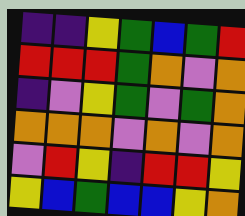[["indigo", "indigo", "yellow", "green", "blue", "green", "red"], ["red", "red", "red", "green", "orange", "violet", "orange"], ["indigo", "violet", "yellow", "green", "violet", "green", "orange"], ["orange", "orange", "orange", "violet", "orange", "violet", "orange"], ["violet", "red", "yellow", "indigo", "red", "red", "yellow"], ["yellow", "blue", "green", "blue", "blue", "yellow", "orange"]]